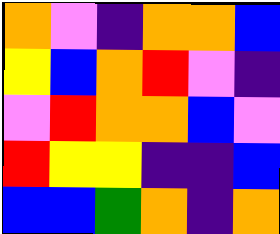[["orange", "violet", "indigo", "orange", "orange", "blue"], ["yellow", "blue", "orange", "red", "violet", "indigo"], ["violet", "red", "orange", "orange", "blue", "violet"], ["red", "yellow", "yellow", "indigo", "indigo", "blue"], ["blue", "blue", "green", "orange", "indigo", "orange"]]